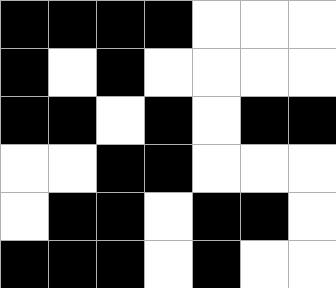[["black", "black", "black", "black", "white", "white", "white"], ["black", "white", "black", "white", "white", "white", "white"], ["black", "black", "white", "black", "white", "black", "black"], ["white", "white", "black", "black", "white", "white", "white"], ["white", "black", "black", "white", "black", "black", "white"], ["black", "black", "black", "white", "black", "white", "white"]]